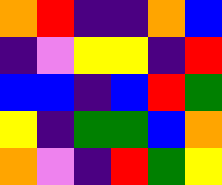[["orange", "red", "indigo", "indigo", "orange", "blue"], ["indigo", "violet", "yellow", "yellow", "indigo", "red"], ["blue", "blue", "indigo", "blue", "red", "green"], ["yellow", "indigo", "green", "green", "blue", "orange"], ["orange", "violet", "indigo", "red", "green", "yellow"]]